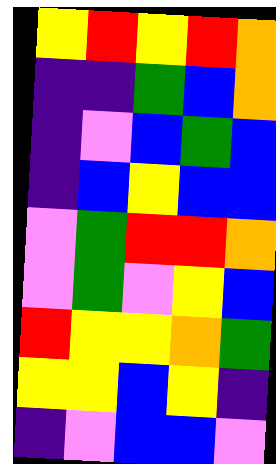[["yellow", "red", "yellow", "red", "orange"], ["indigo", "indigo", "green", "blue", "orange"], ["indigo", "violet", "blue", "green", "blue"], ["indigo", "blue", "yellow", "blue", "blue"], ["violet", "green", "red", "red", "orange"], ["violet", "green", "violet", "yellow", "blue"], ["red", "yellow", "yellow", "orange", "green"], ["yellow", "yellow", "blue", "yellow", "indigo"], ["indigo", "violet", "blue", "blue", "violet"]]